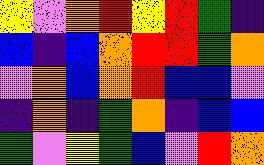[["yellow", "violet", "orange", "red", "yellow", "red", "green", "indigo"], ["blue", "indigo", "blue", "orange", "red", "red", "green", "orange"], ["violet", "orange", "blue", "orange", "red", "blue", "blue", "violet"], ["indigo", "orange", "indigo", "green", "orange", "indigo", "blue", "blue"], ["green", "violet", "yellow", "green", "blue", "violet", "red", "orange"]]